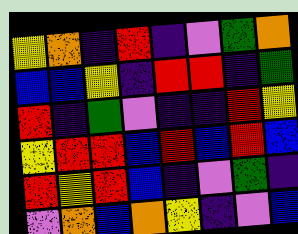[["yellow", "orange", "indigo", "red", "indigo", "violet", "green", "orange"], ["blue", "blue", "yellow", "indigo", "red", "red", "indigo", "green"], ["red", "indigo", "green", "violet", "indigo", "indigo", "red", "yellow"], ["yellow", "red", "red", "blue", "red", "blue", "red", "blue"], ["red", "yellow", "red", "blue", "indigo", "violet", "green", "indigo"], ["violet", "orange", "blue", "orange", "yellow", "indigo", "violet", "blue"]]